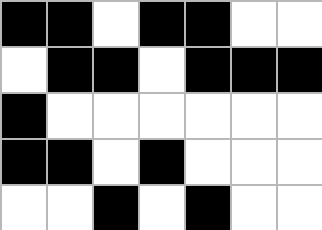[["black", "black", "white", "black", "black", "white", "white"], ["white", "black", "black", "white", "black", "black", "black"], ["black", "white", "white", "white", "white", "white", "white"], ["black", "black", "white", "black", "white", "white", "white"], ["white", "white", "black", "white", "black", "white", "white"]]